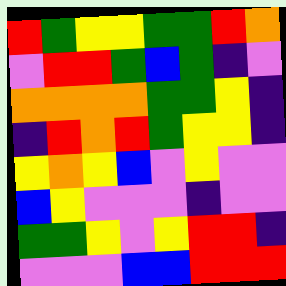[["red", "green", "yellow", "yellow", "green", "green", "red", "orange"], ["violet", "red", "red", "green", "blue", "green", "indigo", "violet"], ["orange", "orange", "orange", "orange", "green", "green", "yellow", "indigo"], ["indigo", "red", "orange", "red", "green", "yellow", "yellow", "indigo"], ["yellow", "orange", "yellow", "blue", "violet", "yellow", "violet", "violet"], ["blue", "yellow", "violet", "violet", "violet", "indigo", "violet", "violet"], ["green", "green", "yellow", "violet", "yellow", "red", "red", "indigo"], ["violet", "violet", "violet", "blue", "blue", "red", "red", "red"]]